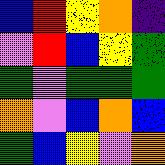[["blue", "red", "yellow", "orange", "indigo"], ["violet", "red", "blue", "yellow", "green"], ["green", "violet", "green", "green", "green"], ["orange", "violet", "blue", "orange", "blue"], ["green", "blue", "yellow", "violet", "orange"]]